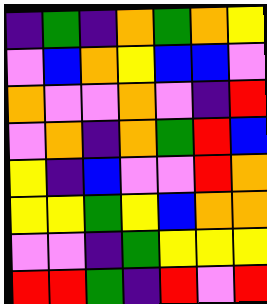[["indigo", "green", "indigo", "orange", "green", "orange", "yellow"], ["violet", "blue", "orange", "yellow", "blue", "blue", "violet"], ["orange", "violet", "violet", "orange", "violet", "indigo", "red"], ["violet", "orange", "indigo", "orange", "green", "red", "blue"], ["yellow", "indigo", "blue", "violet", "violet", "red", "orange"], ["yellow", "yellow", "green", "yellow", "blue", "orange", "orange"], ["violet", "violet", "indigo", "green", "yellow", "yellow", "yellow"], ["red", "red", "green", "indigo", "red", "violet", "red"]]